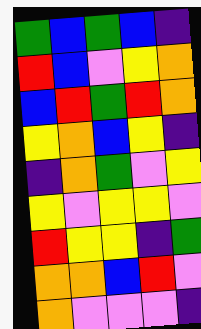[["green", "blue", "green", "blue", "indigo"], ["red", "blue", "violet", "yellow", "orange"], ["blue", "red", "green", "red", "orange"], ["yellow", "orange", "blue", "yellow", "indigo"], ["indigo", "orange", "green", "violet", "yellow"], ["yellow", "violet", "yellow", "yellow", "violet"], ["red", "yellow", "yellow", "indigo", "green"], ["orange", "orange", "blue", "red", "violet"], ["orange", "violet", "violet", "violet", "indigo"]]